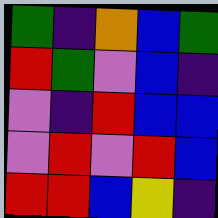[["green", "indigo", "orange", "blue", "green"], ["red", "green", "violet", "blue", "indigo"], ["violet", "indigo", "red", "blue", "blue"], ["violet", "red", "violet", "red", "blue"], ["red", "red", "blue", "yellow", "indigo"]]